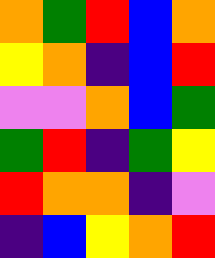[["orange", "green", "red", "blue", "orange"], ["yellow", "orange", "indigo", "blue", "red"], ["violet", "violet", "orange", "blue", "green"], ["green", "red", "indigo", "green", "yellow"], ["red", "orange", "orange", "indigo", "violet"], ["indigo", "blue", "yellow", "orange", "red"]]